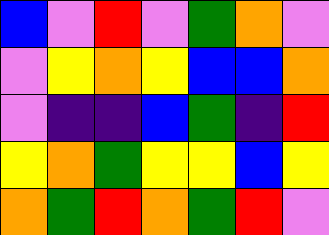[["blue", "violet", "red", "violet", "green", "orange", "violet"], ["violet", "yellow", "orange", "yellow", "blue", "blue", "orange"], ["violet", "indigo", "indigo", "blue", "green", "indigo", "red"], ["yellow", "orange", "green", "yellow", "yellow", "blue", "yellow"], ["orange", "green", "red", "orange", "green", "red", "violet"]]